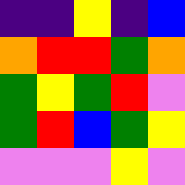[["indigo", "indigo", "yellow", "indigo", "blue"], ["orange", "red", "red", "green", "orange"], ["green", "yellow", "green", "red", "violet"], ["green", "red", "blue", "green", "yellow"], ["violet", "violet", "violet", "yellow", "violet"]]